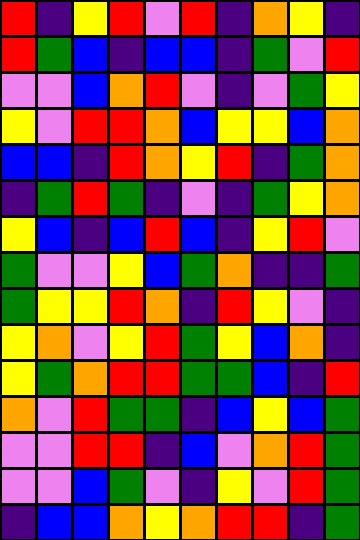[["red", "indigo", "yellow", "red", "violet", "red", "indigo", "orange", "yellow", "indigo"], ["red", "green", "blue", "indigo", "blue", "blue", "indigo", "green", "violet", "red"], ["violet", "violet", "blue", "orange", "red", "violet", "indigo", "violet", "green", "yellow"], ["yellow", "violet", "red", "red", "orange", "blue", "yellow", "yellow", "blue", "orange"], ["blue", "blue", "indigo", "red", "orange", "yellow", "red", "indigo", "green", "orange"], ["indigo", "green", "red", "green", "indigo", "violet", "indigo", "green", "yellow", "orange"], ["yellow", "blue", "indigo", "blue", "red", "blue", "indigo", "yellow", "red", "violet"], ["green", "violet", "violet", "yellow", "blue", "green", "orange", "indigo", "indigo", "green"], ["green", "yellow", "yellow", "red", "orange", "indigo", "red", "yellow", "violet", "indigo"], ["yellow", "orange", "violet", "yellow", "red", "green", "yellow", "blue", "orange", "indigo"], ["yellow", "green", "orange", "red", "red", "green", "green", "blue", "indigo", "red"], ["orange", "violet", "red", "green", "green", "indigo", "blue", "yellow", "blue", "green"], ["violet", "violet", "red", "red", "indigo", "blue", "violet", "orange", "red", "green"], ["violet", "violet", "blue", "green", "violet", "indigo", "yellow", "violet", "red", "green"], ["indigo", "blue", "blue", "orange", "yellow", "orange", "red", "red", "indigo", "green"]]